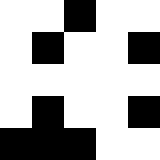[["white", "white", "black", "white", "white"], ["white", "black", "white", "white", "black"], ["white", "white", "white", "white", "white"], ["white", "black", "white", "white", "black"], ["black", "black", "black", "white", "white"]]